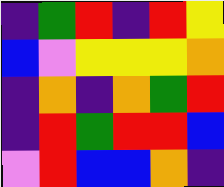[["indigo", "green", "red", "indigo", "red", "yellow"], ["blue", "violet", "yellow", "yellow", "yellow", "orange"], ["indigo", "orange", "indigo", "orange", "green", "red"], ["indigo", "red", "green", "red", "red", "blue"], ["violet", "red", "blue", "blue", "orange", "indigo"]]